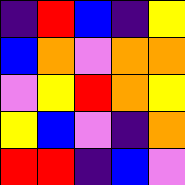[["indigo", "red", "blue", "indigo", "yellow"], ["blue", "orange", "violet", "orange", "orange"], ["violet", "yellow", "red", "orange", "yellow"], ["yellow", "blue", "violet", "indigo", "orange"], ["red", "red", "indigo", "blue", "violet"]]